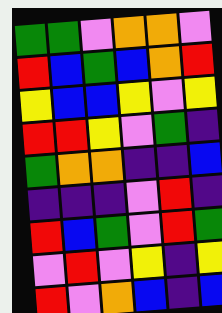[["green", "green", "violet", "orange", "orange", "violet"], ["red", "blue", "green", "blue", "orange", "red"], ["yellow", "blue", "blue", "yellow", "violet", "yellow"], ["red", "red", "yellow", "violet", "green", "indigo"], ["green", "orange", "orange", "indigo", "indigo", "blue"], ["indigo", "indigo", "indigo", "violet", "red", "indigo"], ["red", "blue", "green", "violet", "red", "green"], ["violet", "red", "violet", "yellow", "indigo", "yellow"], ["red", "violet", "orange", "blue", "indigo", "blue"]]